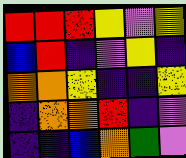[["red", "red", "red", "yellow", "violet", "yellow"], ["blue", "red", "indigo", "violet", "yellow", "indigo"], ["orange", "orange", "yellow", "indigo", "indigo", "yellow"], ["indigo", "orange", "orange", "red", "indigo", "violet"], ["indigo", "indigo", "blue", "orange", "green", "violet"]]